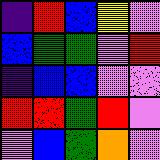[["indigo", "red", "blue", "yellow", "violet"], ["blue", "green", "green", "violet", "red"], ["indigo", "blue", "blue", "violet", "violet"], ["red", "red", "green", "red", "violet"], ["violet", "blue", "green", "orange", "violet"]]